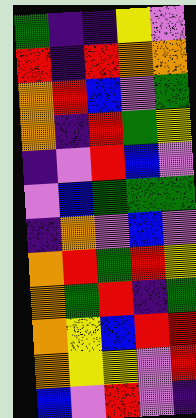[["green", "indigo", "indigo", "yellow", "violet"], ["red", "indigo", "red", "orange", "orange"], ["orange", "red", "blue", "violet", "green"], ["orange", "indigo", "red", "green", "yellow"], ["indigo", "violet", "red", "blue", "violet"], ["violet", "blue", "green", "green", "green"], ["indigo", "orange", "violet", "blue", "violet"], ["orange", "red", "green", "red", "yellow"], ["orange", "green", "red", "indigo", "green"], ["orange", "yellow", "blue", "red", "red"], ["orange", "yellow", "yellow", "violet", "red"], ["blue", "violet", "red", "violet", "indigo"]]